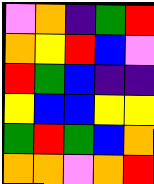[["violet", "orange", "indigo", "green", "red"], ["orange", "yellow", "red", "blue", "violet"], ["red", "green", "blue", "indigo", "indigo"], ["yellow", "blue", "blue", "yellow", "yellow"], ["green", "red", "green", "blue", "orange"], ["orange", "orange", "violet", "orange", "red"]]